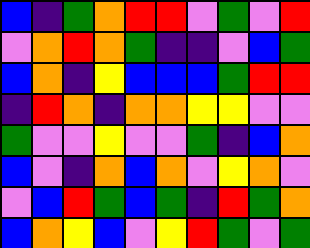[["blue", "indigo", "green", "orange", "red", "red", "violet", "green", "violet", "red"], ["violet", "orange", "red", "orange", "green", "indigo", "indigo", "violet", "blue", "green"], ["blue", "orange", "indigo", "yellow", "blue", "blue", "blue", "green", "red", "red"], ["indigo", "red", "orange", "indigo", "orange", "orange", "yellow", "yellow", "violet", "violet"], ["green", "violet", "violet", "yellow", "violet", "violet", "green", "indigo", "blue", "orange"], ["blue", "violet", "indigo", "orange", "blue", "orange", "violet", "yellow", "orange", "violet"], ["violet", "blue", "red", "green", "blue", "green", "indigo", "red", "green", "orange"], ["blue", "orange", "yellow", "blue", "violet", "yellow", "red", "green", "violet", "green"]]